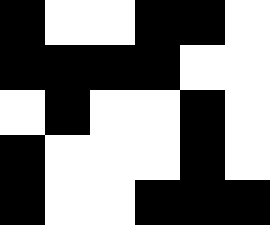[["black", "white", "white", "black", "black", "white"], ["black", "black", "black", "black", "white", "white"], ["white", "black", "white", "white", "black", "white"], ["black", "white", "white", "white", "black", "white"], ["black", "white", "white", "black", "black", "black"]]